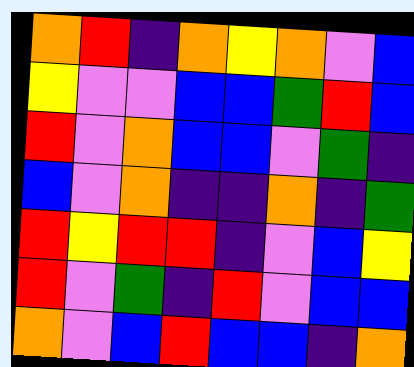[["orange", "red", "indigo", "orange", "yellow", "orange", "violet", "blue"], ["yellow", "violet", "violet", "blue", "blue", "green", "red", "blue"], ["red", "violet", "orange", "blue", "blue", "violet", "green", "indigo"], ["blue", "violet", "orange", "indigo", "indigo", "orange", "indigo", "green"], ["red", "yellow", "red", "red", "indigo", "violet", "blue", "yellow"], ["red", "violet", "green", "indigo", "red", "violet", "blue", "blue"], ["orange", "violet", "blue", "red", "blue", "blue", "indigo", "orange"]]